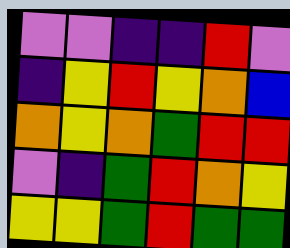[["violet", "violet", "indigo", "indigo", "red", "violet"], ["indigo", "yellow", "red", "yellow", "orange", "blue"], ["orange", "yellow", "orange", "green", "red", "red"], ["violet", "indigo", "green", "red", "orange", "yellow"], ["yellow", "yellow", "green", "red", "green", "green"]]